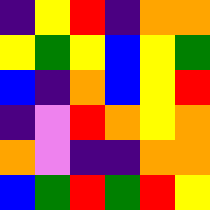[["indigo", "yellow", "red", "indigo", "orange", "orange"], ["yellow", "green", "yellow", "blue", "yellow", "green"], ["blue", "indigo", "orange", "blue", "yellow", "red"], ["indigo", "violet", "red", "orange", "yellow", "orange"], ["orange", "violet", "indigo", "indigo", "orange", "orange"], ["blue", "green", "red", "green", "red", "yellow"]]